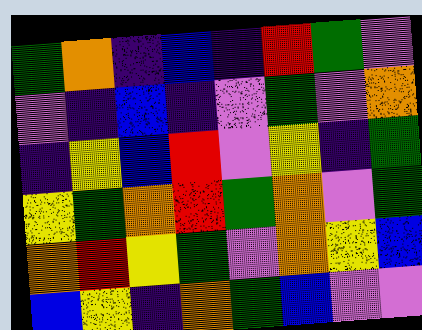[["green", "orange", "indigo", "blue", "indigo", "red", "green", "violet"], ["violet", "indigo", "blue", "indigo", "violet", "green", "violet", "orange"], ["indigo", "yellow", "blue", "red", "violet", "yellow", "indigo", "green"], ["yellow", "green", "orange", "red", "green", "orange", "violet", "green"], ["orange", "red", "yellow", "green", "violet", "orange", "yellow", "blue"], ["blue", "yellow", "indigo", "orange", "green", "blue", "violet", "violet"]]